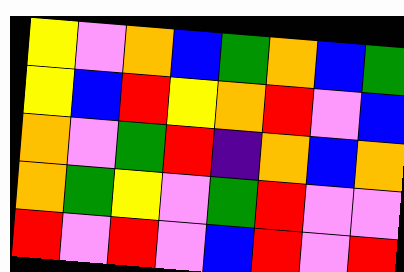[["yellow", "violet", "orange", "blue", "green", "orange", "blue", "green"], ["yellow", "blue", "red", "yellow", "orange", "red", "violet", "blue"], ["orange", "violet", "green", "red", "indigo", "orange", "blue", "orange"], ["orange", "green", "yellow", "violet", "green", "red", "violet", "violet"], ["red", "violet", "red", "violet", "blue", "red", "violet", "red"]]